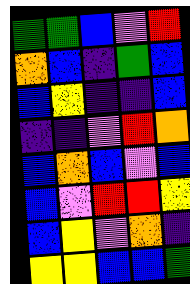[["green", "green", "blue", "violet", "red"], ["orange", "blue", "indigo", "green", "blue"], ["blue", "yellow", "indigo", "indigo", "blue"], ["indigo", "indigo", "violet", "red", "orange"], ["blue", "orange", "blue", "violet", "blue"], ["blue", "violet", "red", "red", "yellow"], ["blue", "yellow", "violet", "orange", "indigo"], ["yellow", "yellow", "blue", "blue", "green"]]